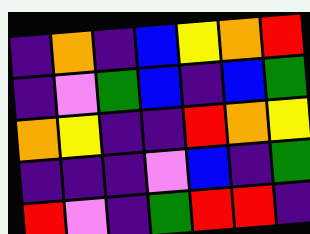[["indigo", "orange", "indigo", "blue", "yellow", "orange", "red"], ["indigo", "violet", "green", "blue", "indigo", "blue", "green"], ["orange", "yellow", "indigo", "indigo", "red", "orange", "yellow"], ["indigo", "indigo", "indigo", "violet", "blue", "indigo", "green"], ["red", "violet", "indigo", "green", "red", "red", "indigo"]]